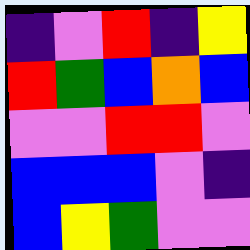[["indigo", "violet", "red", "indigo", "yellow"], ["red", "green", "blue", "orange", "blue"], ["violet", "violet", "red", "red", "violet"], ["blue", "blue", "blue", "violet", "indigo"], ["blue", "yellow", "green", "violet", "violet"]]